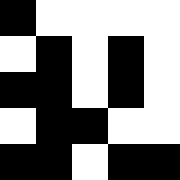[["black", "white", "white", "white", "white"], ["white", "black", "white", "black", "white"], ["black", "black", "white", "black", "white"], ["white", "black", "black", "white", "white"], ["black", "black", "white", "black", "black"]]